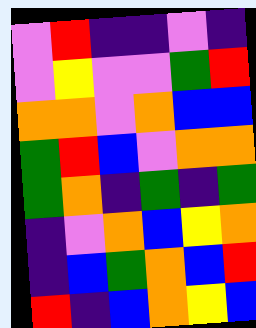[["violet", "red", "indigo", "indigo", "violet", "indigo"], ["violet", "yellow", "violet", "violet", "green", "red"], ["orange", "orange", "violet", "orange", "blue", "blue"], ["green", "red", "blue", "violet", "orange", "orange"], ["green", "orange", "indigo", "green", "indigo", "green"], ["indigo", "violet", "orange", "blue", "yellow", "orange"], ["indigo", "blue", "green", "orange", "blue", "red"], ["red", "indigo", "blue", "orange", "yellow", "blue"]]